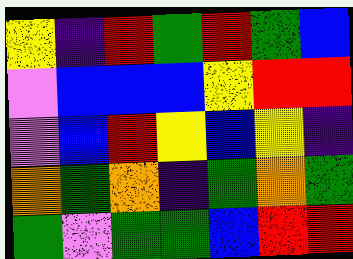[["yellow", "indigo", "red", "green", "red", "green", "blue"], ["violet", "blue", "blue", "blue", "yellow", "red", "red"], ["violet", "blue", "red", "yellow", "blue", "yellow", "indigo"], ["orange", "green", "orange", "indigo", "green", "orange", "green"], ["green", "violet", "green", "green", "blue", "red", "red"]]